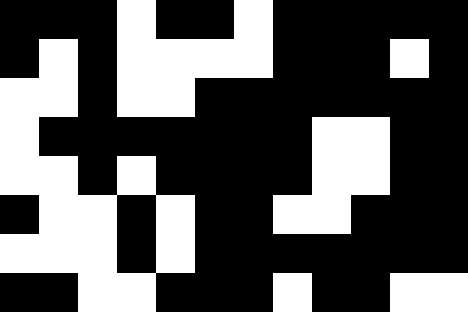[["black", "black", "black", "white", "black", "black", "white", "black", "black", "black", "black", "black"], ["black", "white", "black", "white", "white", "white", "white", "black", "black", "black", "white", "black"], ["white", "white", "black", "white", "white", "black", "black", "black", "black", "black", "black", "black"], ["white", "black", "black", "black", "black", "black", "black", "black", "white", "white", "black", "black"], ["white", "white", "black", "white", "black", "black", "black", "black", "white", "white", "black", "black"], ["black", "white", "white", "black", "white", "black", "black", "white", "white", "black", "black", "black"], ["white", "white", "white", "black", "white", "black", "black", "black", "black", "black", "black", "black"], ["black", "black", "white", "white", "black", "black", "black", "white", "black", "black", "white", "white"]]